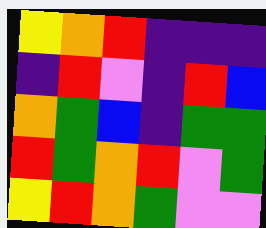[["yellow", "orange", "red", "indigo", "indigo", "indigo"], ["indigo", "red", "violet", "indigo", "red", "blue"], ["orange", "green", "blue", "indigo", "green", "green"], ["red", "green", "orange", "red", "violet", "green"], ["yellow", "red", "orange", "green", "violet", "violet"]]